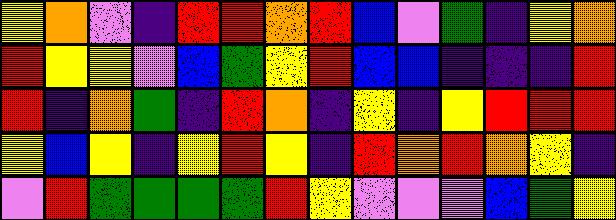[["yellow", "orange", "violet", "indigo", "red", "red", "orange", "red", "blue", "violet", "green", "indigo", "yellow", "orange"], ["red", "yellow", "yellow", "violet", "blue", "green", "yellow", "red", "blue", "blue", "indigo", "indigo", "indigo", "red"], ["red", "indigo", "orange", "green", "indigo", "red", "orange", "indigo", "yellow", "indigo", "yellow", "red", "red", "red"], ["yellow", "blue", "yellow", "indigo", "yellow", "red", "yellow", "indigo", "red", "orange", "red", "orange", "yellow", "indigo"], ["violet", "red", "green", "green", "green", "green", "red", "yellow", "violet", "violet", "violet", "blue", "green", "yellow"]]